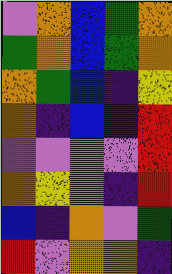[["violet", "orange", "blue", "green", "orange"], ["green", "orange", "blue", "green", "orange"], ["orange", "green", "blue", "indigo", "yellow"], ["orange", "indigo", "blue", "indigo", "red"], ["violet", "violet", "violet", "violet", "red"], ["orange", "yellow", "violet", "indigo", "red"], ["blue", "indigo", "orange", "violet", "green"], ["red", "violet", "orange", "orange", "indigo"]]